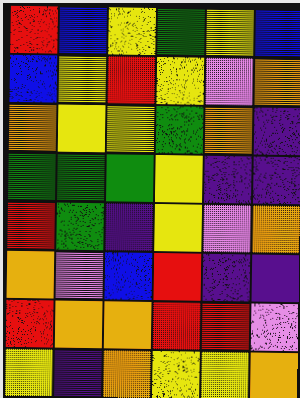[["red", "blue", "yellow", "green", "yellow", "blue"], ["blue", "yellow", "red", "yellow", "violet", "orange"], ["orange", "yellow", "yellow", "green", "orange", "indigo"], ["green", "green", "green", "yellow", "indigo", "indigo"], ["red", "green", "indigo", "yellow", "violet", "orange"], ["orange", "violet", "blue", "red", "indigo", "indigo"], ["red", "orange", "orange", "red", "red", "violet"], ["yellow", "indigo", "orange", "yellow", "yellow", "orange"]]